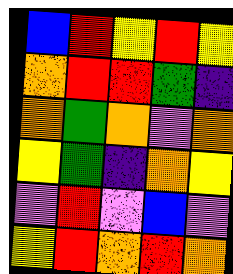[["blue", "red", "yellow", "red", "yellow"], ["orange", "red", "red", "green", "indigo"], ["orange", "green", "orange", "violet", "orange"], ["yellow", "green", "indigo", "orange", "yellow"], ["violet", "red", "violet", "blue", "violet"], ["yellow", "red", "orange", "red", "orange"]]